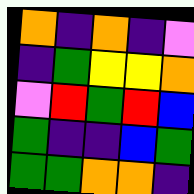[["orange", "indigo", "orange", "indigo", "violet"], ["indigo", "green", "yellow", "yellow", "orange"], ["violet", "red", "green", "red", "blue"], ["green", "indigo", "indigo", "blue", "green"], ["green", "green", "orange", "orange", "indigo"]]